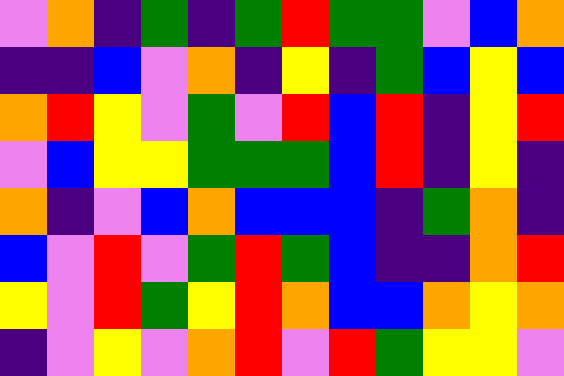[["violet", "orange", "indigo", "green", "indigo", "green", "red", "green", "green", "violet", "blue", "orange"], ["indigo", "indigo", "blue", "violet", "orange", "indigo", "yellow", "indigo", "green", "blue", "yellow", "blue"], ["orange", "red", "yellow", "violet", "green", "violet", "red", "blue", "red", "indigo", "yellow", "red"], ["violet", "blue", "yellow", "yellow", "green", "green", "green", "blue", "red", "indigo", "yellow", "indigo"], ["orange", "indigo", "violet", "blue", "orange", "blue", "blue", "blue", "indigo", "green", "orange", "indigo"], ["blue", "violet", "red", "violet", "green", "red", "green", "blue", "indigo", "indigo", "orange", "red"], ["yellow", "violet", "red", "green", "yellow", "red", "orange", "blue", "blue", "orange", "yellow", "orange"], ["indigo", "violet", "yellow", "violet", "orange", "red", "violet", "red", "green", "yellow", "yellow", "violet"]]